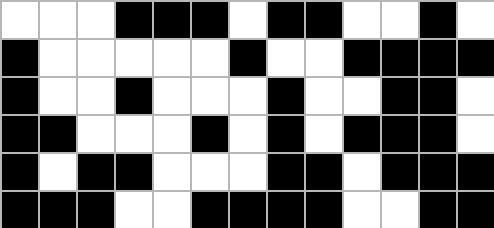[["white", "white", "white", "black", "black", "black", "white", "black", "black", "white", "white", "black", "white"], ["black", "white", "white", "white", "white", "white", "black", "white", "white", "black", "black", "black", "black"], ["black", "white", "white", "black", "white", "white", "white", "black", "white", "white", "black", "black", "white"], ["black", "black", "white", "white", "white", "black", "white", "black", "white", "black", "black", "black", "white"], ["black", "white", "black", "black", "white", "white", "white", "black", "black", "white", "black", "black", "black"], ["black", "black", "black", "white", "white", "black", "black", "black", "black", "white", "white", "black", "black"]]